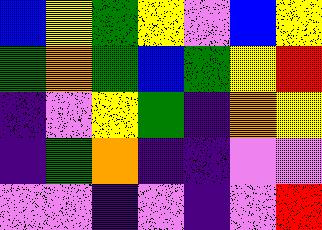[["blue", "yellow", "green", "yellow", "violet", "blue", "yellow"], ["green", "orange", "green", "blue", "green", "yellow", "red"], ["indigo", "violet", "yellow", "green", "indigo", "orange", "yellow"], ["indigo", "green", "orange", "indigo", "indigo", "violet", "violet"], ["violet", "violet", "indigo", "violet", "indigo", "violet", "red"]]